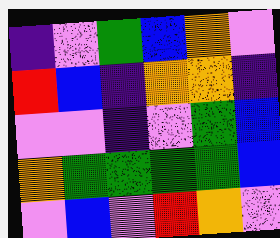[["indigo", "violet", "green", "blue", "orange", "violet"], ["red", "blue", "indigo", "orange", "orange", "indigo"], ["violet", "violet", "indigo", "violet", "green", "blue"], ["orange", "green", "green", "green", "green", "blue"], ["violet", "blue", "violet", "red", "orange", "violet"]]